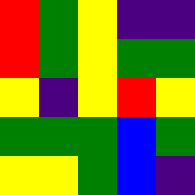[["red", "green", "yellow", "indigo", "indigo"], ["red", "green", "yellow", "green", "green"], ["yellow", "indigo", "yellow", "red", "yellow"], ["green", "green", "green", "blue", "green"], ["yellow", "yellow", "green", "blue", "indigo"]]